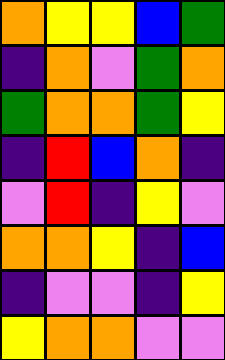[["orange", "yellow", "yellow", "blue", "green"], ["indigo", "orange", "violet", "green", "orange"], ["green", "orange", "orange", "green", "yellow"], ["indigo", "red", "blue", "orange", "indigo"], ["violet", "red", "indigo", "yellow", "violet"], ["orange", "orange", "yellow", "indigo", "blue"], ["indigo", "violet", "violet", "indigo", "yellow"], ["yellow", "orange", "orange", "violet", "violet"]]